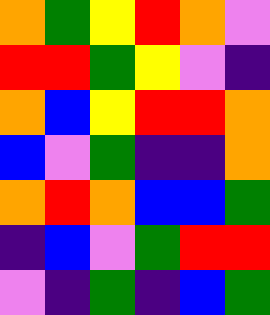[["orange", "green", "yellow", "red", "orange", "violet"], ["red", "red", "green", "yellow", "violet", "indigo"], ["orange", "blue", "yellow", "red", "red", "orange"], ["blue", "violet", "green", "indigo", "indigo", "orange"], ["orange", "red", "orange", "blue", "blue", "green"], ["indigo", "blue", "violet", "green", "red", "red"], ["violet", "indigo", "green", "indigo", "blue", "green"]]